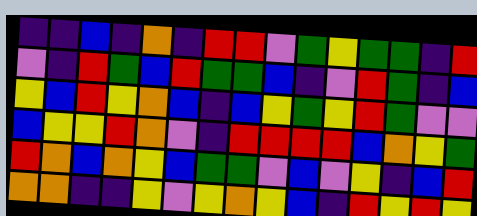[["indigo", "indigo", "blue", "indigo", "orange", "indigo", "red", "red", "violet", "green", "yellow", "green", "green", "indigo", "red"], ["violet", "indigo", "red", "green", "blue", "red", "green", "green", "blue", "indigo", "violet", "red", "green", "indigo", "blue"], ["yellow", "blue", "red", "yellow", "orange", "blue", "indigo", "blue", "yellow", "green", "yellow", "red", "green", "violet", "violet"], ["blue", "yellow", "yellow", "red", "orange", "violet", "indigo", "red", "red", "red", "red", "blue", "orange", "yellow", "green"], ["red", "orange", "blue", "orange", "yellow", "blue", "green", "green", "violet", "blue", "violet", "yellow", "indigo", "blue", "red"], ["orange", "orange", "indigo", "indigo", "yellow", "violet", "yellow", "orange", "yellow", "blue", "indigo", "red", "yellow", "red", "yellow"]]